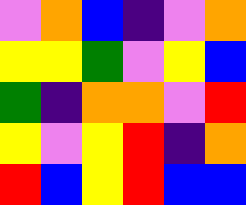[["violet", "orange", "blue", "indigo", "violet", "orange"], ["yellow", "yellow", "green", "violet", "yellow", "blue"], ["green", "indigo", "orange", "orange", "violet", "red"], ["yellow", "violet", "yellow", "red", "indigo", "orange"], ["red", "blue", "yellow", "red", "blue", "blue"]]